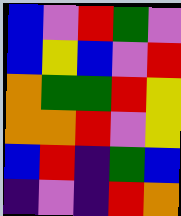[["blue", "violet", "red", "green", "violet"], ["blue", "yellow", "blue", "violet", "red"], ["orange", "green", "green", "red", "yellow"], ["orange", "orange", "red", "violet", "yellow"], ["blue", "red", "indigo", "green", "blue"], ["indigo", "violet", "indigo", "red", "orange"]]